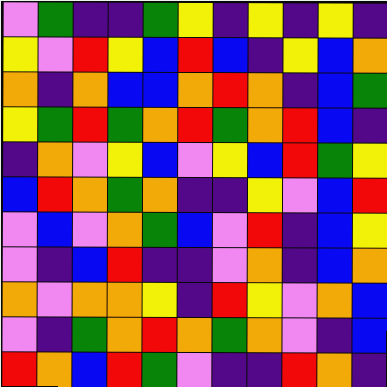[["violet", "green", "indigo", "indigo", "green", "yellow", "indigo", "yellow", "indigo", "yellow", "indigo"], ["yellow", "violet", "red", "yellow", "blue", "red", "blue", "indigo", "yellow", "blue", "orange"], ["orange", "indigo", "orange", "blue", "blue", "orange", "red", "orange", "indigo", "blue", "green"], ["yellow", "green", "red", "green", "orange", "red", "green", "orange", "red", "blue", "indigo"], ["indigo", "orange", "violet", "yellow", "blue", "violet", "yellow", "blue", "red", "green", "yellow"], ["blue", "red", "orange", "green", "orange", "indigo", "indigo", "yellow", "violet", "blue", "red"], ["violet", "blue", "violet", "orange", "green", "blue", "violet", "red", "indigo", "blue", "yellow"], ["violet", "indigo", "blue", "red", "indigo", "indigo", "violet", "orange", "indigo", "blue", "orange"], ["orange", "violet", "orange", "orange", "yellow", "indigo", "red", "yellow", "violet", "orange", "blue"], ["violet", "indigo", "green", "orange", "red", "orange", "green", "orange", "violet", "indigo", "blue"], ["red", "orange", "blue", "red", "green", "violet", "indigo", "indigo", "red", "orange", "indigo"]]